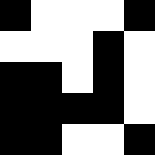[["black", "white", "white", "white", "black"], ["white", "white", "white", "black", "white"], ["black", "black", "white", "black", "white"], ["black", "black", "black", "black", "white"], ["black", "black", "white", "white", "black"]]